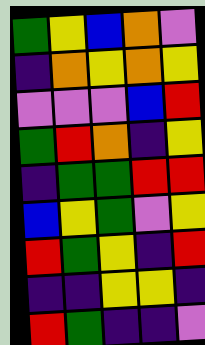[["green", "yellow", "blue", "orange", "violet"], ["indigo", "orange", "yellow", "orange", "yellow"], ["violet", "violet", "violet", "blue", "red"], ["green", "red", "orange", "indigo", "yellow"], ["indigo", "green", "green", "red", "red"], ["blue", "yellow", "green", "violet", "yellow"], ["red", "green", "yellow", "indigo", "red"], ["indigo", "indigo", "yellow", "yellow", "indigo"], ["red", "green", "indigo", "indigo", "violet"]]